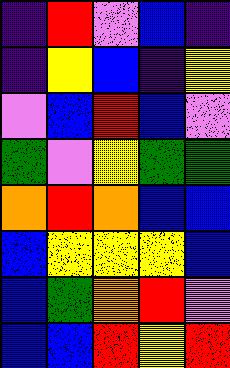[["indigo", "red", "violet", "blue", "indigo"], ["indigo", "yellow", "blue", "indigo", "yellow"], ["violet", "blue", "red", "blue", "violet"], ["green", "violet", "yellow", "green", "green"], ["orange", "red", "orange", "blue", "blue"], ["blue", "yellow", "yellow", "yellow", "blue"], ["blue", "green", "orange", "red", "violet"], ["blue", "blue", "red", "yellow", "red"]]